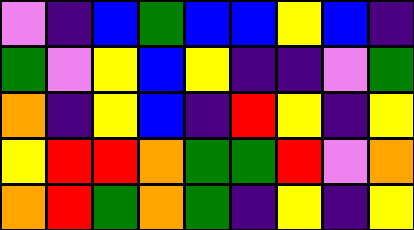[["violet", "indigo", "blue", "green", "blue", "blue", "yellow", "blue", "indigo"], ["green", "violet", "yellow", "blue", "yellow", "indigo", "indigo", "violet", "green"], ["orange", "indigo", "yellow", "blue", "indigo", "red", "yellow", "indigo", "yellow"], ["yellow", "red", "red", "orange", "green", "green", "red", "violet", "orange"], ["orange", "red", "green", "orange", "green", "indigo", "yellow", "indigo", "yellow"]]